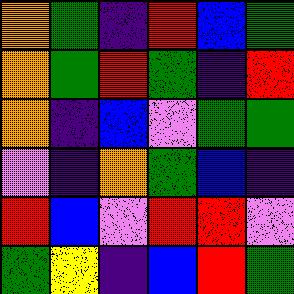[["orange", "green", "indigo", "red", "blue", "green"], ["orange", "green", "red", "green", "indigo", "red"], ["orange", "indigo", "blue", "violet", "green", "green"], ["violet", "indigo", "orange", "green", "blue", "indigo"], ["red", "blue", "violet", "red", "red", "violet"], ["green", "yellow", "indigo", "blue", "red", "green"]]